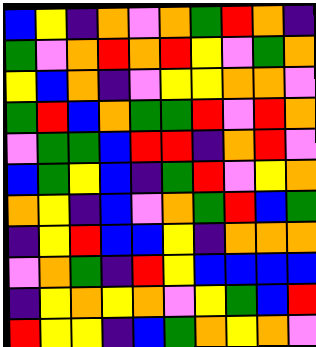[["blue", "yellow", "indigo", "orange", "violet", "orange", "green", "red", "orange", "indigo"], ["green", "violet", "orange", "red", "orange", "red", "yellow", "violet", "green", "orange"], ["yellow", "blue", "orange", "indigo", "violet", "yellow", "yellow", "orange", "orange", "violet"], ["green", "red", "blue", "orange", "green", "green", "red", "violet", "red", "orange"], ["violet", "green", "green", "blue", "red", "red", "indigo", "orange", "red", "violet"], ["blue", "green", "yellow", "blue", "indigo", "green", "red", "violet", "yellow", "orange"], ["orange", "yellow", "indigo", "blue", "violet", "orange", "green", "red", "blue", "green"], ["indigo", "yellow", "red", "blue", "blue", "yellow", "indigo", "orange", "orange", "orange"], ["violet", "orange", "green", "indigo", "red", "yellow", "blue", "blue", "blue", "blue"], ["indigo", "yellow", "orange", "yellow", "orange", "violet", "yellow", "green", "blue", "red"], ["red", "yellow", "yellow", "indigo", "blue", "green", "orange", "yellow", "orange", "violet"]]